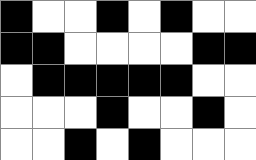[["black", "white", "white", "black", "white", "black", "white", "white"], ["black", "black", "white", "white", "white", "white", "black", "black"], ["white", "black", "black", "black", "black", "black", "white", "white"], ["white", "white", "white", "black", "white", "white", "black", "white"], ["white", "white", "black", "white", "black", "white", "white", "white"]]